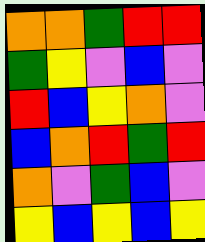[["orange", "orange", "green", "red", "red"], ["green", "yellow", "violet", "blue", "violet"], ["red", "blue", "yellow", "orange", "violet"], ["blue", "orange", "red", "green", "red"], ["orange", "violet", "green", "blue", "violet"], ["yellow", "blue", "yellow", "blue", "yellow"]]